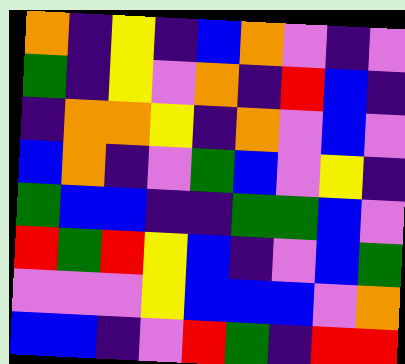[["orange", "indigo", "yellow", "indigo", "blue", "orange", "violet", "indigo", "violet"], ["green", "indigo", "yellow", "violet", "orange", "indigo", "red", "blue", "indigo"], ["indigo", "orange", "orange", "yellow", "indigo", "orange", "violet", "blue", "violet"], ["blue", "orange", "indigo", "violet", "green", "blue", "violet", "yellow", "indigo"], ["green", "blue", "blue", "indigo", "indigo", "green", "green", "blue", "violet"], ["red", "green", "red", "yellow", "blue", "indigo", "violet", "blue", "green"], ["violet", "violet", "violet", "yellow", "blue", "blue", "blue", "violet", "orange"], ["blue", "blue", "indigo", "violet", "red", "green", "indigo", "red", "red"]]